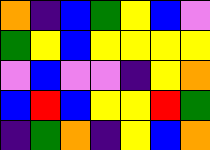[["orange", "indigo", "blue", "green", "yellow", "blue", "violet"], ["green", "yellow", "blue", "yellow", "yellow", "yellow", "yellow"], ["violet", "blue", "violet", "violet", "indigo", "yellow", "orange"], ["blue", "red", "blue", "yellow", "yellow", "red", "green"], ["indigo", "green", "orange", "indigo", "yellow", "blue", "orange"]]